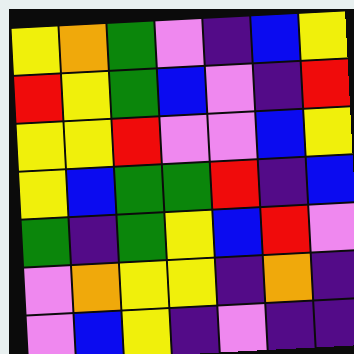[["yellow", "orange", "green", "violet", "indigo", "blue", "yellow"], ["red", "yellow", "green", "blue", "violet", "indigo", "red"], ["yellow", "yellow", "red", "violet", "violet", "blue", "yellow"], ["yellow", "blue", "green", "green", "red", "indigo", "blue"], ["green", "indigo", "green", "yellow", "blue", "red", "violet"], ["violet", "orange", "yellow", "yellow", "indigo", "orange", "indigo"], ["violet", "blue", "yellow", "indigo", "violet", "indigo", "indigo"]]